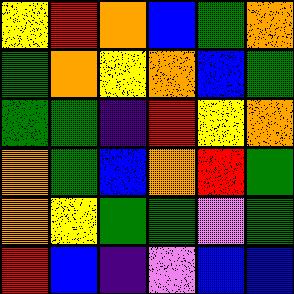[["yellow", "red", "orange", "blue", "green", "orange"], ["green", "orange", "yellow", "orange", "blue", "green"], ["green", "green", "indigo", "red", "yellow", "orange"], ["orange", "green", "blue", "orange", "red", "green"], ["orange", "yellow", "green", "green", "violet", "green"], ["red", "blue", "indigo", "violet", "blue", "blue"]]